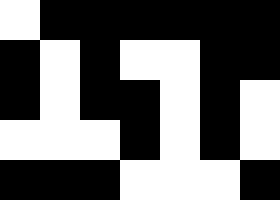[["white", "black", "black", "black", "black", "black", "black"], ["black", "white", "black", "white", "white", "black", "black"], ["black", "white", "black", "black", "white", "black", "white"], ["white", "white", "white", "black", "white", "black", "white"], ["black", "black", "black", "white", "white", "white", "black"]]